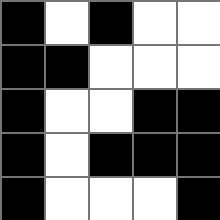[["black", "white", "black", "white", "white"], ["black", "black", "white", "white", "white"], ["black", "white", "white", "black", "black"], ["black", "white", "black", "black", "black"], ["black", "white", "white", "white", "black"]]